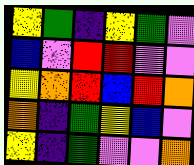[["yellow", "green", "indigo", "yellow", "green", "violet"], ["blue", "violet", "red", "red", "violet", "violet"], ["yellow", "orange", "red", "blue", "red", "orange"], ["orange", "indigo", "green", "yellow", "blue", "violet"], ["yellow", "indigo", "green", "violet", "violet", "orange"]]